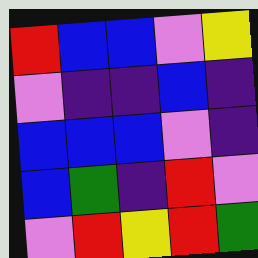[["red", "blue", "blue", "violet", "yellow"], ["violet", "indigo", "indigo", "blue", "indigo"], ["blue", "blue", "blue", "violet", "indigo"], ["blue", "green", "indigo", "red", "violet"], ["violet", "red", "yellow", "red", "green"]]